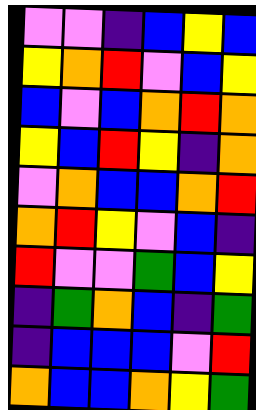[["violet", "violet", "indigo", "blue", "yellow", "blue"], ["yellow", "orange", "red", "violet", "blue", "yellow"], ["blue", "violet", "blue", "orange", "red", "orange"], ["yellow", "blue", "red", "yellow", "indigo", "orange"], ["violet", "orange", "blue", "blue", "orange", "red"], ["orange", "red", "yellow", "violet", "blue", "indigo"], ["red", "violet", "violet", "green", "blue", "yellow"], ["indigo", "green", "orange", "blue", "indigo", "green"], ["indigo", "blue", "blue", "blue", "violet", "red"], ["orange", "blue", "blue", "orange", "yellow", "green"]]